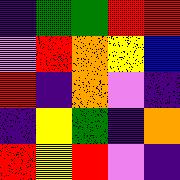[["indigo", "green", "green", "red", "red"], ["violet", "red", "orange", "yellow", "blue"], ["red", "indigo", "orange", "violet", "indigo"], ["indigo", "yellow", "green", "indigo", "orange"], ["red", "yellow", "red", "violet", "indigo"]]